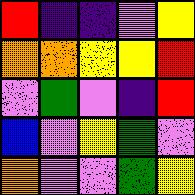[["red", "indigo", "indigo", "violet", "yellow"], ["orange", "orange", "yellow", "yellow", "red"], ["violet", "green", "violet", "indigo", "red"], ["blue", "violet", "yellow", "green", "violet"], ["orange", "violet", "violet", "green", "yellow"]]